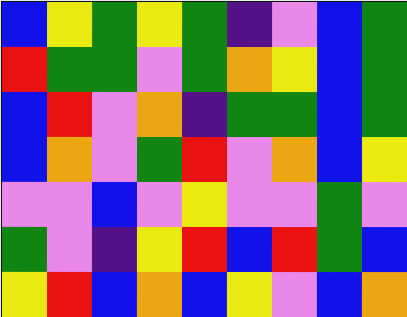[["blue", "yellow", "green", "yellow", "green", "indigo", "violet", "blue", "green"], ["red", "green", "green", "violet", "green", "orange", "yellow", "blue", "green"], ["blue", "red", "violet", "orange", "indigo", "green", "green", "blue", "green"], ["blue", "orange", "violet", "green", "red", "violet", "orange", "blue", "yellow"], ["violet", "violet", "blue", "violet", "yellow", "violet", "violet", "green", "violet"], ["green", "violet", "indigo", "yellow", "red", "blue", "red", "green", "blue"], ["yellow", "red", "blue", "orange", "blue", "yellow", "violet", "blue", "orange"]]